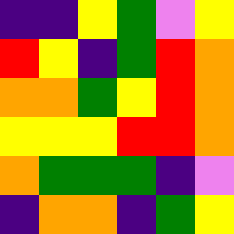[["indigo", "indigo", "yellow", "green", "violet", "yellow"], ["red", "yellow", "indigo", "green", "red", "orange"], ["orange", "orange", "green", "yellow", "red", "orange"], ["yellow", "yellow", "yellow", "red", "red", "orange"], ["orange", "green", "green", "green", "indigo", "violet"], ["indigo", "orange", "orange", "indigo", "green", "yellow"]]